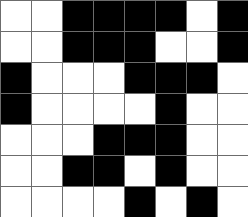[["white", "white", "black", "black", "black", "black", "white", "black"], ["white", "white", "black", "black", "black", "white", "white", "black"], ["black", "white", "white", "white", "black", "black", "black", "white"], ["black", "white", "white", "white", "white", "black", "white", "white"], ["white", "white", "white", "black", "black", "black", "white", "white"], ["white", "white", "black", "black", "white", "black", "white", "white"], ["white", "white", "white", "white", "black", "white", "black", "white"]]